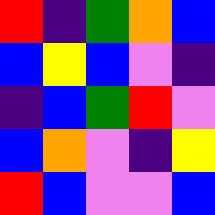[["red", "indigo", "green", "orange", "blue"], ["blue", "yellow", "blue", "violet", "indigo"], ["indigo", "blue", "green", "red", "violet"], ["blue", "orange", "violet", "indigo", "yellow"], ["red", "blue", "violet", "violet", "blue"]]